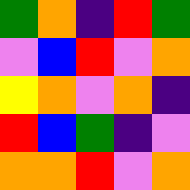[["green", "orange", "indigo", "red", "green"], ["violet", "blue", "red", "violet", "orange"], ["yellow", "orange", "violet", "orange", "indigo"], ["red", "blue", "green", "indigo", "violet"], ["orange", "orange", "red", "violet", "orange"]]